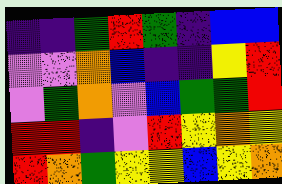[["indigo", "indigo", "green", "red", "green", "indigo", "blue", "blue"], ["violet", "violet", "orange", "blue", "indigo", "indigo", "yellow", "red"], ["violet", "green", "orange", "violet", "blue", "green", "green", "red"], ["red", "red", "indigo", "violet", "red", "yellow", "orange", "yellow"], ["red", "orange", "green", "yellow", "yellow", "blue", "yellow", "orange"]]